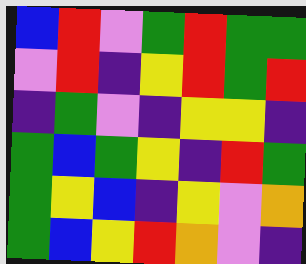[["blue", "red", "violet", "green", "red", "green", "green"], ["violet", "red", "indigo", "yellow", "red", "green", "red"], ["indigo", "green", "violet", "indigo", "yellow", "yellow", "indigo"], ["green", "blue", "green", "yellow", "indigo", "red", "green"], ["green", "yellow", "blue", "indigo", "yellow", "violet", "orange"], ["green", "blue", "yellow", "red", "orange", "violet", "indigo"]]